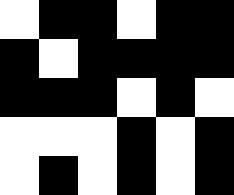[["white", "black", "black", "white", "black", "black"], ["black", "white", "black", "black", "black", "black"], ["black", "black", "black", "white", "black", "white"], ["white", "white", "white", "black", "white", "black"], ["white", "black", "white", "black", "white", "black"]]